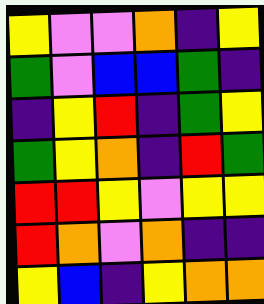[["yellow", "violet", "violet", "orange", "indigo", "yellow"], ["green", "violet", "blue", "blue", "green", "indigo"], ["indigo", "yellow", "red", "indigo", "green", "yellow"], ["green", "yellow", "orange", "indigo", "red", "green"], ["red", "red", "yellow", "violet", "yellow", "yellow"], ["red", "orange", "violet", "orange", "indigo", "indigo"], ["yellow", "blue", "indigo", "yellow", "orange", "orange"]]